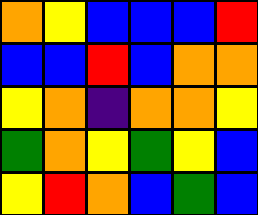[["orange", "yellow", "blue", "blue", "blue", "red"], ["blue", "blue", "red", "blue", "orange", "orange"], ["yellow", "orange", "indigo", "orange", "orange", "yellow"], ["green", "orange", "yellow", "green", "yellow", "blue"], ["yellow", "red", "orange", "blue", "green", "blue"]]